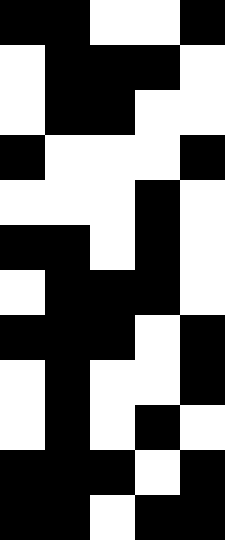[["black", "black", "white", "white", "black"], ["white", "black", "black", "black", "white"], ["white", "black", "black", "white", "white"], ["black", "white", "white", "white", "black"], ["white", "white", "white", "black", "white"], ["black", "black", "white", "black", "white"], ["white", "black", "black", "black", "white"], ["black", "black", "black", "white", "black"], ["white", "black", "white", "white", "black"], ["white", "black", "white", "black", "white"], ["black", "black", "black", "white", "black"], ["black", "black", "white", "black", "black"]]